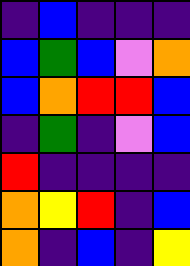[["indigo", "blue", "indigo", "indigo", "indigo"], ["blue", "green", "blue", "violet", "orange"], ["blue", "orange", "red", "red", "blue"], ["indigo", "green", "indigo", "violet", "blue"], ["red", "indigo", "indigo", "indigo", "indigo"], ["orange", "yellow", "red", "indigo", "blue"], ["orange", "indigo", "blue", "indigo", "yellow"]]